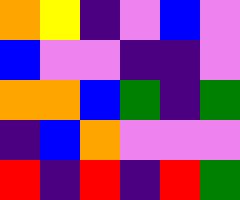[["orange", "yellow", "indigo", "violet", "blue", "violet"], ["blue", "violet", "violet", "indigo", "indigo", "violet"], ["orange", "orange", "blue", "green", "indigo", "green"], ["indigo", "blue", "orange", "violet", "violet", "violet"], ["red", "indigo", "red", "indigo", "red", "green"]]